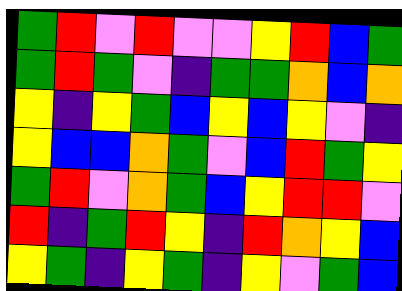[["green", "red", "violet", "red", "violet", "violet", "yellow", "red", "blue", "green"], ["green", "red", "green", "violet", "indigo", "green", "green", "orange", "blue", "orange"], ["yellow", "indigo", "yellow", "green", "blue", "yellow", "blue", "yellow", "violet", "indigo"], ["yellow", "blue", "blue", "orange", "green", "violet", "blue", "red", "green", "yellow"], ["green", "red", "violet", "orange", "green", "blue", "yellow", "red", "red", "violet"], ["red", "indigo", "green", "red", "yellow", "indigo", "red", "orange", "yellow", "blue"], ["yellow", "green", "indigo", "yellow", "green", "indigo", "yellow", "violet", "green", "blue"]]